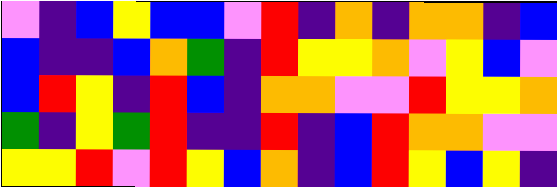[["violet", "indigo", "blue", "yellow", "blue", "blue", "violet", "red", "indigo", "orange", "indigo", "orange", "orange", "indigo", "blue"], ["blue", "indigo", "indigo", "blue", "orange", "green", "indigo", "red", "yellow", "yellow", "orange", "violet", "yellow", "blue", "violet"], ["blue", "red", "yellow", "indigo", "red", "blue", "indigo", "orange", "orange", "violet", "violet", "red", "yellow", "yellow", "orange"], ["green", "indigo", "yellow", "green", "red", "indigo", "indigo", "red", "indigo", "blue", "red", "orange", "orange", "violet", "violet"], ["yellow", "yellow", "red", "violet", "red", "yellow", "blue", "orange", "indigo", "blue", "red", "yellow", "blue", "yellow", "indigo"]]